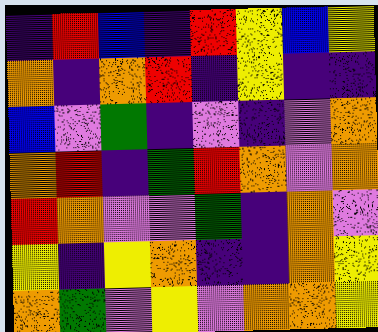[["indigo", "red", "blue", "indigo", "red", "yellow", "blue", "yellow"], ["orange", "indigo", "orange", "red", "indigo", "yellow", "indigo", "indigo"], ["blue", "violet", "green", "indigo", "violet", "indigo", "violet", "orange"], ["orange", "red", "indigo", "green", "red", "orange", "violet", "orange"], ["red", "orange", "violet", "violet", "green", "indigo", "orange", "violet"], ["yellow", "indigo", "yellow", "orange", "indigo", "indigo", "orange", "yellow"], ["orange", "green", "violet", "yellow", "violet", "orange", "orange", "yellow"]]